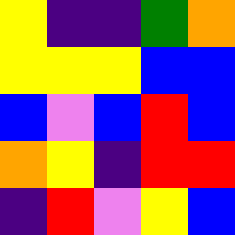[["yellow", "indigo", "indigo", "green", "orange"], ["yellow", "yellow", "yellow", "blue", "blue"], ["blue", "violet", "blue", "red", "blue"], ["orange", "yellow", "indigo", "red", "red"], ["indigo", "red", "violet", "yellow", "blue"]]